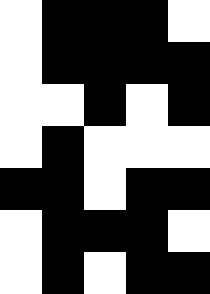[["white", "black", "black", "black", "white"], ["white", "black", "black", "black", "black"], ["white", "white", "black", "white", "black"], ["white", "black", "white", "white", "white"], ["black", "black", "white", "black", "black"], ["white", "black", "black", "black", "white"], ["white", "black", "white", "black", "black"]]